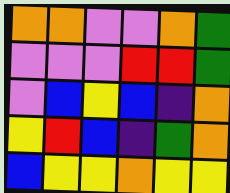[["orange", "orange", "violet", "violet", "orange", "green"], ["violet", "violet", "violet", "red", "red", "green"], ["violet", "blue", "yellow", "blue", "indigo", "orange"], ["yellow", "red", "blue", "indigo", "green", "orange"], ["blue", "yellow", "yellow", "orange", "yellow", "yellow"]]